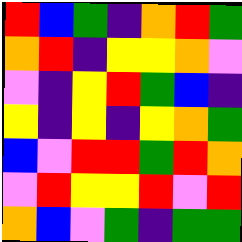[["red", "blue", "green", "indigo", "orange", "red", "green"], ["orange", "red", "indigo", "yellow", "yellow", "orange", "violet"], ["violet", "indigo", "yellow", "red", "green", "blue", "indigo"], ["yellow", "indigo", "yellow", "indigo", "yellow", "orange", "green"], ["blue", "violet", "red", "red", "green", "red", "orange"], ["violet", "red", "yellow", "yellow", "red", "violet", "red"], ["orange", "blue", "violet", "green", "indigo", "green", "green"]]